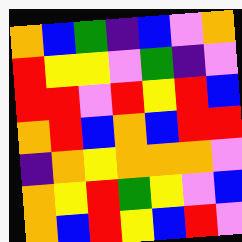[["orange", "blue", "green", "indigo", "blue", "violet", "orange"], ["red", "yellow", "yellow", "violet", "green", "indigo", "violet"], ["red", "red", "violet", "red", "yellow", "red", "blue"], ["orange", "red", "blue", "orange", "blue", "red", "red"], ["indigo", "orange", "yellow", "orange", "orange", "orange", "violet"], ["orange", "yellow", "red", "green", "yellow", "violet", "blue"], ["orange", "blue", "red", "yellow", "blue", "red", "violet"]]